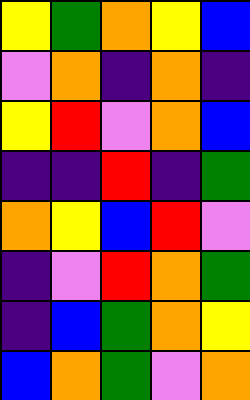[["yellow", "green", "orange", "yellow", "blue"], ["violet", "orange", "indigo", "orange", "indigo"], ["yellow", "red", "violet", "orange", "blue"], ["indigo", "indigo", "red", "indigo", "green"], ["orange", "yellow", "blue", "red", "violet"], ["indigo", "violet", "red", "orange", "green"], ["indigo", "blue", "green", "orange", "yellow"], ["blue", "orange", "green", "violet", "orange"]]